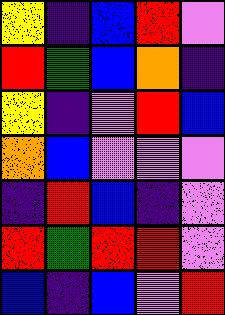[["yellow", "indigo", "blue", "red", "violet"], ["red", "green", "blue", "orange", "indigo"], ["yellow", "indigo", "violet", "red", "blue"], ["orange", "blue", "violet", "violet", "violet"], ["indigo", "red", "blue", "indigo", "violet"], ["red", "green", "red", "red", "violet"], ["blue", "indigo", "blue", "violet", "red"]]